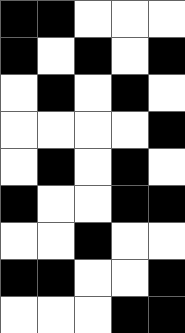[["black", "black", "white", "white", "white"], ["black", "white", "black", "white", "black"], ["white", "black", "white", "black", "white"], ["white", "white", "white", "white", "black"], ["white", "black", "white", "black", "white"], ["black", "white", "white", "black", "black"], ["white", "white", "black", "white", "white"], ["black", "black", "white", "white", "black"], ["white", "white", "white", "black", "black"]]